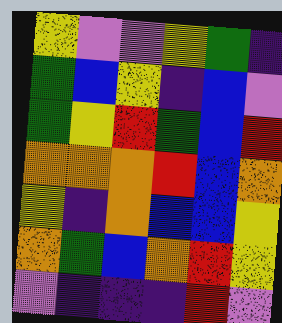[["yellow", "violet", "violet", "yellow", "green", "indigo"], ["green", "blue", "yellow", "indigo", "blue", "violet"], ["green", "yellow", "red", "green", "blue", "red"], ["orange", "orange", "orange", "red", "blue", "orange"], ["yellow", "indigo", "orange", "blue", "blue", "yellow"], ["orange", "green", "blue", "orange", "red", "yellow"], ["violet", "indigo", "indigo", "indigo", "red", "violet"]]